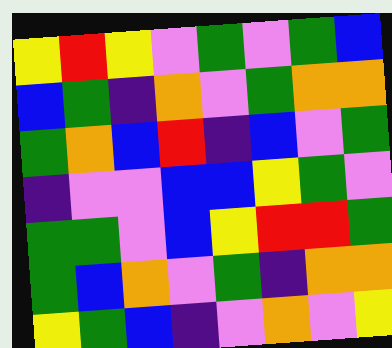[["yellow", "red", "yellow", "violet", "green", "violet", "green", "blue"], ["blue", "green", "indigo", "orange", "violet", "green", "orange", "orange"], ["green", "orange", "blue", "red", "indigo", "blue", "violet", "green"], ["indigo", "violet", "violet", "blue", "blue", "yellow", "green", "violet"], ["green", "green", "violet", "blue", "yellow", "red", "red", "green"], ["green", "blue", "orange", "violet", "green", "indigo", "orange", "orange"], ["yellow", "green", "blue", "indigo", "violet", "orange", "violet", "yellow"]]